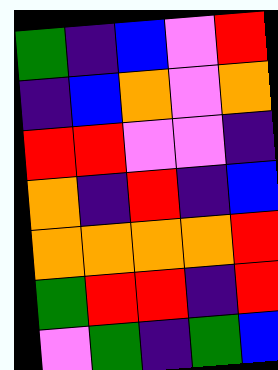[["green", "indigo", "blue", "violet", "red"], ["indigo", "blue", "orange", "violet", "orange"], ["red", "red", "violet", "violet", "indigo"], ["orange", "indigo", "red", "indigo", "blue"], ["orange", "orange", "orange", "orange", "red"], ["green", "red", "red", "indigo", "red"], ["violet", "green", "indigo", "green", "blue"]]